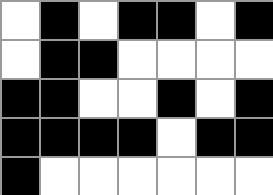[["white", "black", "white", "black", "black", "white", "black"], ["white", "black", "black", "white", "white", "white", "white"], ["black", "black", "white", "white", "black", "white", "black"], ["black", "black", "black", "black", "white", "black", "black"], ["black", "white", "white", "white", "white", "white", "white"]]